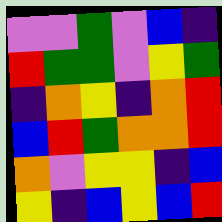[["violet", "violet", "green", "violet", "blue", "indigo"], ["red", "green", "green", "violet", "yellow", "green"], ["indigo", "orange", "yellow", "indigo", "orange", "red"], ["blue", "red", "green", "orange", "orange", "red"], ["orange", "violet", "yellow", "yellow", "indigo", "blue"], ["yellow", "indigo", "blue", "yellow", "blue", "red"]]